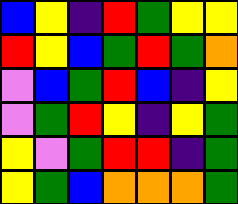[["blue", "yellow", "indigo", "red", "green", "yellow", "yellow"], ["red", "yellow", "blue", "green", "red", "green", "orange"], ["violet", "blue", "green", "red", "blue", "indigo", "yellow"], ["violet", "green", "red", "yellow", "indigo", "yellow", "green"], ["yellow", "violet", "green", "red", "red", "indigo", "green"], ["yellow", "green", "blue", "orange", "orange", "orange", "green"]]